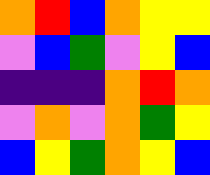[["orange", "red", "blue", "orange", "yellow", "yellow"], ["violet", "blue", "green", "violet", "yellow", "blue"], ["indigo", "indigo", "indigo", "orange", "red", "orange"], ["violet", "orange", "violet", "orange", "green", "yellow"], ["blue", "yellow", "green", "orange", "yellow", "blue"]]